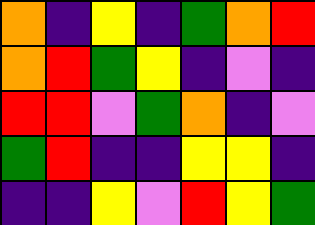[["orange", "indigo", "yellow", "indigo", "green", "orange", "red"], ["orange", "red", "green", "yellow", "indigo", "violet", "indigo"], ["red", "red", "violet", "green", "orange", "indigo", "violet"], ["green", "red", "indigo", "indigo", "yellow", "yellow", "indigo"], ["indigo", "indigo", "yellow", "violet", "red", "yellow", "green"]]